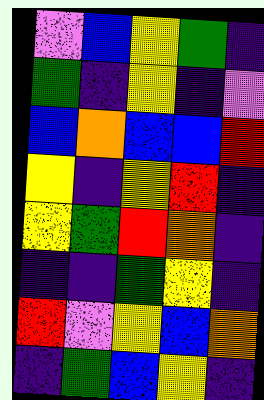[["violet", "blue", "yellow", "green", "indigo"], ["green", "indigo", "yellow", "indigo", "violet"], ["blue", "orange", "blue", "blue", "red"], ["yellow", "indigo", "yellow", "red", "indigo"], ["yellow", "green", "red", "orange", "indigo"], ["indigo", "indigo", "green", "yellow", "indigo"], ["red", "violet", "yellow", "blue", "orange"], ["indigo", "green", "blue", "yellow", "indigo"]]